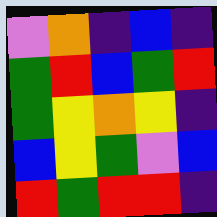[["violet", "orange", "indigo", "blue", "indigo"], ["green", "red", "blue", "green", "red"], ["green", "yellow", "orange", "yellow", "indigo"], ["blue", "yellow", "green", "violet", "blue"], ["red", "green", "red", "red", "indigo"]]